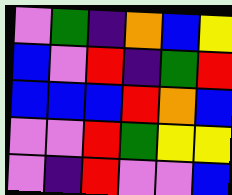[["violet", "green", "indigo", "orange", "blue", "yellow"], ["blue", "violet", "red", "indigo", "green", "red"], ["blue", "blue", "blue", "red", "orange", "blue"], ["violet", "violet", "red", "green", "yellow", "yellow"], ["violet", "indigo", "red", "violet", "violet", "blue"]]